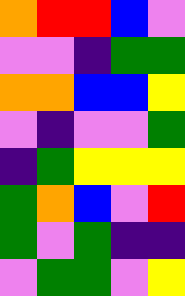[["orange", "red", "red", "blue", "violet"], ["violet", "violet", "indigo", "green", "green"], ["orange", "orange", "blue", "blue", "yellow"], ["violet", "indigo", "violet", "violet", "green"], ["indigo", "green", "yellow", "yellow", "yellow"], ["green", "orange", "blue", "violet", "red"], ["green", "violet", "green", "indigo", "indigo"], ["violet", "green", "green", "violet", "yellow"]]